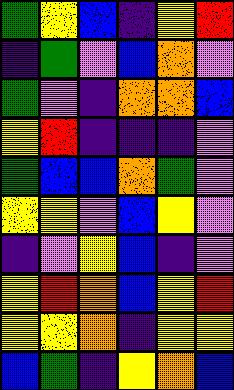[["green", "yellow", "blue", "indigo", "yellow", "red"], ["indigo", "green", "violet", "blue", "orange", "violet"], ["green", "violet", "indigo", "orange", "orange", "blue"], ["yellow", "red", "indigo", "indigo", "indigo", "violet"], ["green", "blue", "blue", "orange", "green", "violet"], ["yellow", "yellow", "violet", "blue", "yellow", "violet"], ["indigo", "violet", "yellow", "blue", "indigo", "violet"], ["yellow", "red", "orange", "blue", "yellow", "red"], ["yellow", "yellow", "orange", "indigo", "yellow", "yellow"], ["blue", "green", "indigo", "yellow", "orange", "blue"]]